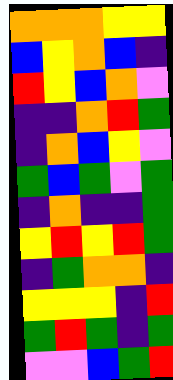[["orange", "orange", "orange", "yellow", "yellow"], ["blue", "yellow", "orange", "blue", "indigo"], ["red", "yellow", "blue", "orange", "violet"], ["indigo", "indigo", "orange", "red", "green"], ["indigo", "orange", "blue", "yellow", "violet"], ["green", "blue", "green", "violet", "green"], ["indigo", "orange", "indigo", "indigo", "green"], ["yellow", "red", "yellow", "red", "green"], ["indigo", "green", "orange", "orange", "indigo"], ["yellow", "yellow", "yellow", "indigo", "red"], ["green", "red", "green", "indigo", "green"], ["violet", "violet", "blue", "green", "red"]]